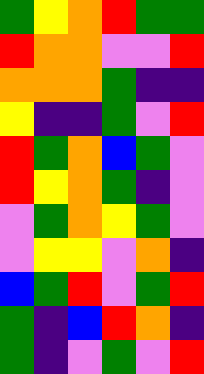[["green", "yellow", "orange", "red", "green", "green"], ["red", "orange", "orange", "violet", "violet", "red"], ["orange", "orange", "orange", "green", "indigo", "indigo"], ["yellow", "indigo", "indigo", "green", "violet", "red"], ["red", "green", "orange", "blue", "green", "violet"], ["red", "yellow", "orange", "green", "indigo", "violet"], ["violet", "green", "orange", "yellow", "green", "violet"], ["violet", "yellow", "yellow", "violet", "orange", "indigo"], ["blue", "green", "red", "violet", "green", "red"], ["green", "indigo", "blue", "red", "orange", "indigo"], ["green", "indigo", "violet", "green", "violet", "red"]]